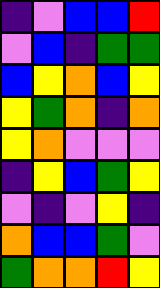[["indigo", "violet", "blue", "blue", "red"], ["violet", "blue", "indigo", "green", "green"], ["blue", "yellow", "orange", "blue", "yellow"], ["yellow", "green", "orange", "indigo", "orange"], ["yellow", "orange", "violet", "violet", "violet"], ["indigo", "yellow", "blue", "green", "yellow"], ["violet", "indigo", "violet", "yellow", "indigo"], ["orange", "blue", "blue", "green", "violet"], ["green", "orange", "orange", "red", "yellow"]]